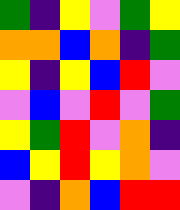[["green", "indigo", "yellow", "violet", "green", "yellow"], ["orange", "orange", "blue", "orange", "indigo", "green"], ["yellow", "indigo", "yellow", "blue", "red", "violet"], ["violet", "blue", "violet", "red", "violet", "green"], ["yellow", "green", "red", "violet", "orange", "indigo"], ["blue", "yellow", "red", "yellow", "orange", "violet"], ["violet", "indigo", "orange", "blue", "red", "red"]]